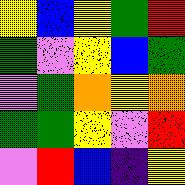[["yellow", "blue", "yellow", "green", "red"], ["green", "violet", "yellow", "blue", "green"], ["violet", "green", "orange", "yellow", "orange"], ["green", "green", "yellow", "violet", "red"], ["violet", "red", "blue", "indigo", "yellow"]]